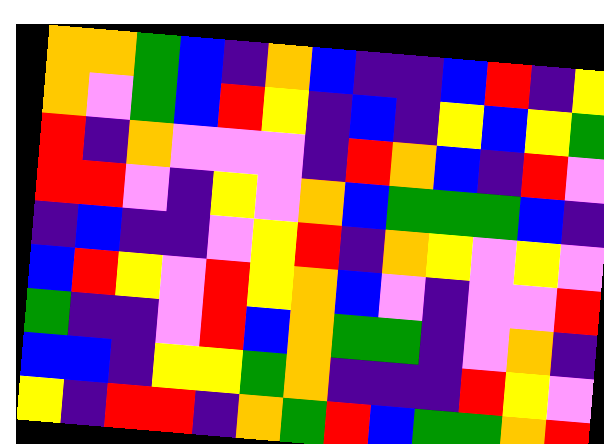[["orange", "orange", "green", "blue", "indigo", "orange", "blue", "indigo", "indigo", "blue", "red", "indigo", "yellow"], ["orange", "violet", "green", "blue", "red", "yellow", "indigo", "blue", "indigo", "yellow", "blue", "yellow", "green"], ["red", "indigo", "orange", "violet", "violet", "violet", "indigo", "red", "orange", "blue", "indigo", "red", "violet"], ["red", "red", "violet", "indigo", "yellow", "violet", "orange", "blue", "green", "green", "green", "blue", "indigo"], ["indigo", "blue", "indigo", "indigo", "violet", "yellow", "red", "indigo", "orange", "yellow", "violet", "yellow", "violet"], ["blue", "red", "yellow", "violet", "red", "yellow", "orange", "blue", "violet", "indigo", "violet", "violet", "red"], ["green", "indigo", "indigo", "violet", "red", "blue", "orange", "green", "green", "indigo", "violet", "orange", "indigo"], ["blue", "blue", "indigo", "yellow", "yellow", "green", "orange", "indigo", "indigo", "indigo", "red", "yellow", "violet"], ["yellow", "indigo", "red", "red", "indigo", "orange", "green", "red", "blue", "green", "green", "orange", "red"]]